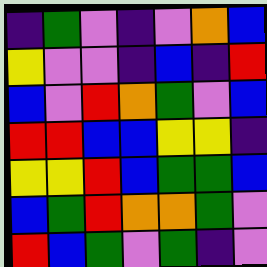[["indigo", "green", "violet", "indigo", "violet", "orange", "blue"], ["yellow", "violet", "violet", "indigo", "blue", "indigo", "red"], ["blue", "violet", "red", "orange", "green", "violet", "blue"], ["red", "red", "blue", "blue", "yellow", "yellow", "indigo"], ["yellow", "yellow", "red", "blue", "green", "green", "blue"], ["blue", "green", "red", "orange", "orange", "green", "violet"], ["red", "blue", "green", "violet", "green", "indigo", "violet"]]